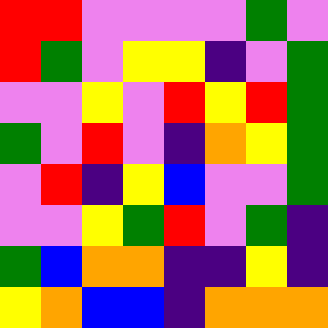[["red", "red", "violet", "violet", "violet", "violet", "green", "violet"], ["red", "green", "violet", "yellow", "yellow", "indigo", "violet", "green"], ["violet", "violet", "yellow", "violet", "red", "yellow", "red", "green"], ["green", "violet", "red", "violet", "indigo", "orange", "yellow", "green"], ["violet", "red", "indigo", "yellow", "blue", "violet", "violet", "green"], ["violet", "violet", "yellow", "green", "red", "violet", "green", "indigo"], ["green", "blue", "orange", "orange", "indigo", "indigo", "yellow", "indigo"], ["yellow", "orange", "blue", "blue", "indigo", "orange", "orange", "orange"]]